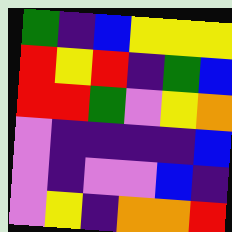[["green", "indigo", "blue", "yellow", "yellow", "yellow"], ["red", "yellow", "red", "indigo", "green", "blue"], ["red", "red", "green", "violet", "yellow", "orange"], ["violet", "indigo", "indigo", "indigo", "indigo", "blue"], ["violet", "indigo", "violet", "violet", "blue", "indigo"], ["violet", "yellow", "indigo", "orange", "orange", "red"]]